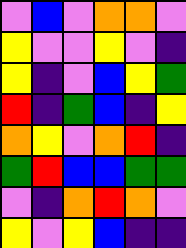[["violet", "blue", "violet", "orange", "orange", "violet"], ["yellow", "violet", "violet", "yellow", "violet", "indigo"], ["yellow", "indigo", "violet", "blue", "yellow", "green"], ["red", "indigo", "green", "blue", "indigo", "yellow"], ["orange", "yellow", "violet", "orange", "red", "indigo"], ["green", "red", "blue", "blue", "green", "green"], ["violet", "indigo", "orange", "red", "orange", "violet"], ["yellow", "violet", "yellow", "blue", "indigo", "indigo"]]